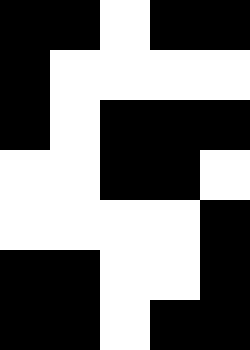[["black", "black", "white", "black", "black"], ["black", "white", "white", "white", "white"], ["black", "white", "black", "black", "black"], ["white", "white", "black", "black", "white"], ["white", "white", "white", "white", "black"], ["black", "black", "white", "white", "black"], ["black", "black", "white", "black", "black"]]